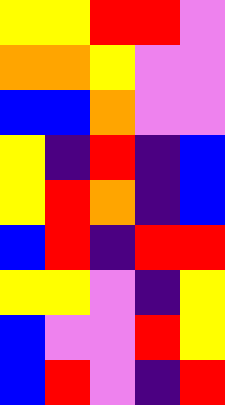[["yellow", "yellow", "red", "red", "violet"], ["orange", "orange", "yellow", "violet", "violet"], ["blue", "blue", "orange", "violet", "violet"], ["yellow", "indigo", "red", "indigo", "blue"], ["yellow", "red", "orange", "indigo", "blue"], ["blue", "red", "indigo", "red", "red"], ["yellow", "yellow", "violet", "indigo", "yellow"], ["blue", "violet", "violet", "red", "yellow"], ["blue", "red", "violet", "indigo", "red"]]